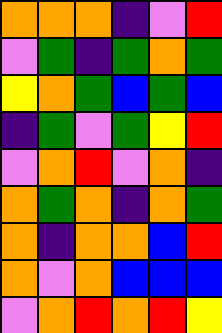[["orange", "orange", "orange", "indigo", "violet", "red"], ["violet", "green", "indigo", "green", "orange", "green"], ["yellow", "orange", "green", "blue", "green", "blue"], ["indigo", "green", "violet", "green", "yellow", "red"], ["violet", "orange", "red", "violet", "orange", "indigo"], ["orange", "green", "orange", "indigo", "orange", "green"], ["orange", "indigo", "orange", "orange", "blue", "red"], ["orange", "violet", "orange", "blue", "blue", "blue"], ["violet", "orange", "red", "orange", "red", "yellow"]]